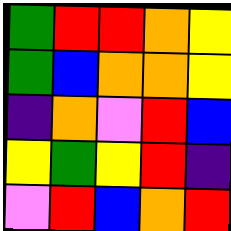[["green", "red", "red", "orange", "yellow"], ["green", "blue", "orange", "orange", "yellow"], ["indigo", "orange", "violet", "red", "blue"], ["yellow", "green", "yellow", "red", "indigo"], ["violet", "red", "blue", "orange", "red"]]